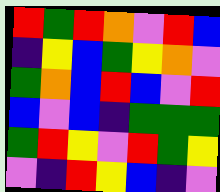[["red", "green", "red", "orange", "violet", "red", "blue"], ["indigo", "yellow", "blue", "green", "yellow", "orange", "violet"], ["green", "orange", "blue", "red", "blue", "violet", "red"], ["blue", "violet", "blue", "indigo", "green", "green", "green"], ["green", "red", "yellow", "violet", "red", "green", "yellow"], ["violet", "indigo", "red", "yellow", "blue", "indigo", "violet"]]